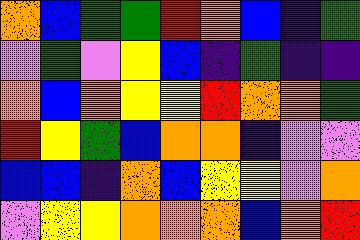[["orange", "blue", "green", "green", "red", "orange", "blue", "indigo", "green"], ["violet", "green", "violet", "yellow", "blue", "indigo", "green", "indigo", "indigo"], ["orange", "blue", "orange", "yellow", "yellow", "red", "orange", "orange", "green"], ["red", "yellow", "green", "blue", "orange", "orange", "indigo", "violet", "violet"], ["blue", "blue", "indigo", "orange", "blue", "yellow", "yellow", "violet", "orange"], ["violet", "yellow", "yellow", "orange", "orange", "orange", "blue", "orange", "red"]]